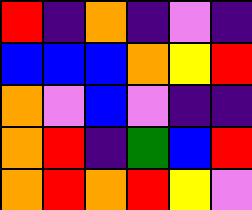[["red", "indigo", "orange", "indigo", "violet", "indigo"], ["blue", "blue", "blue", "orange", "yellow", "red"], ["orange", "violet", "blue", "violet", "indigo", "indigo"], ["orange", "red", "indigo", "green", "blue", "red"], ["orange", "red", "orange", "red", "yellow", "violet"]]